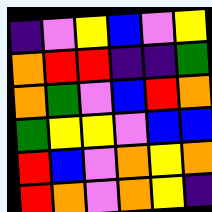[["indigo", "violet", "yellow", "blue", "violet", "yellow"], ["orange", "red", "red", "indigo", "indigo", "green"], ["orange", "green", "violet", "blue", "red", "orange"], ["green", "yellow", "yellow", "violet", "blue", "blue"], ["red", "blue", "violet", "orange", "yellow", "orange"], ["red", "orange", "violet", "orange", "yellow", "indigo"]]